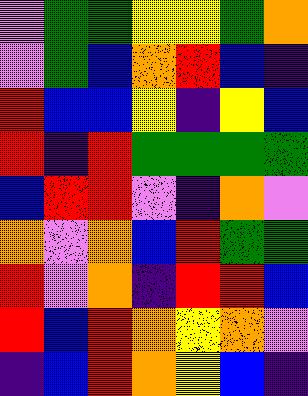[["violet", "green", "green", "yellow", "yellow", "green", "orange"], ["violet", "green", "blue", "orange", "red", "blue", "indigo"], ["red", "blue", "blue", "yellow", "indigo", "yellow", "blue"], ["red", "indigo", "red", "green", "green", "green", "green"], ["blue", "red", "red", "violet", "indigo", "orange", "violet"], ["orange", "violet", "orange", "blue", "red", "green", "green"], ["red", "violet", "orange", "indigo", "red", "red", "blue"], ["red", "blue", "red", "orange", "yellow", "orange", "violet"], ["indigo", "blue", "red", "orange", "yellow", "blue", "indigo"]]